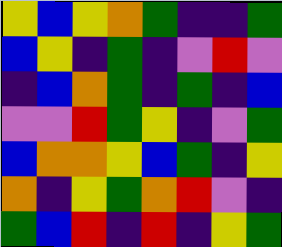[["yellow", "blue", "yellow", "orange", "green", "indigo", "indigo", "green"], ["blue", "yellow", "indigo", "green", "indigo", "violet", "red", "violet"], ["indigo", "blue", "orange", "green", "indigo", "green", "indigo", "blue"], ["violet", "violet", "red", "green", "yellow", "indigo", "violet", "green"], ["blue", "orange", "orange", "yellow", "blue", "green", "indigo", "yellow"], ["orange", "indigo", "yellow", "green", "orange", "red", "violet", "indigo"], ["green", "blue", "red", "indigo", "red", "indigo", "yellow", "green"]]